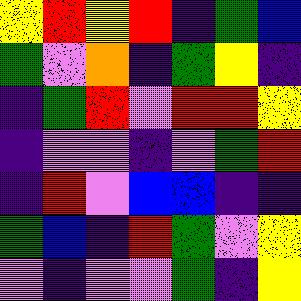[["yellow", "red", "yellow", "red", "indigo", "green", "blue"], ["green", "violet", "orange", "indigo", "green", "yellow", "indigo"], ["indigo", "green", "red", "violet", "red", "red", "yellow"], ["indigo", "violet", "violet", "indigo", "violet", "green", "red"], ["indigo", "red", "violet", "blue", "blue", "indigo", "indigo"], ["green", "blue", "indigo", "red", "green", "violet", "yellow"], ["violet", "indigo", "violet", "violet", "green", "indigo", "yellow"]]